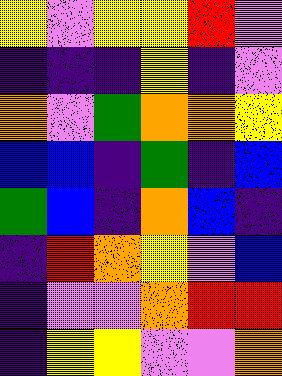[["yellow", "violet", "yellow", "yellow", "red", "violet"], ["indigo", "indigo", "indigo", "yellow", "indigo", "violet"], ["orange", "violet", "green", "orange", "orange", "yellow"], ["blue", "blue", "indigo", "green", "indigo", "blue"], ["green", "blue", "indigo", "orange", "blue", "indigo"], ["indigo", "red", "orange", "yellow", "violet", "blue"], ["indigo", "violet", "violet", "orange", "red", "red"], ["indigo", "yellow", "yellow", "violet", "violet", "orange"]]